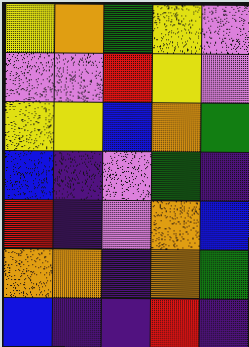[["yellow", "orange", "green", "yellow", "violet"], ["violet", "violet", "red", "yellow", "violet"], ["yellow", "yellow", "blue", "orange", "green"], ["blue", "indigo", "violet", "green", "indigo"], ["red", "indigo", "violet", "orange", "blue"], ["orange", "orange", "indigo", "orange", "green"], ["blue", "indigo", "indigo", "red", "indigo"]]